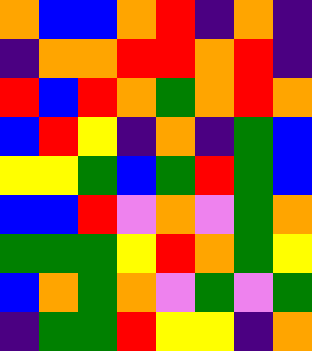[["orange", "blue", "blue", "orange", "red", "indigo", "orange", "indigo"], ["indigo", "orange", "orange", "red", "red", "orange", "red", "indigo"], ["red", "blue", "red", "orange", "green", "orange", "red", "orange"], ["blue", "red", "yellow", "indigo", "orange", "indigo", "green", "blue"], ["yellow", "yellow", "green", "blue", "green", "red", "green", "blue"], ["blue", "blue", "red", "violet", "orange", "violet", "green", "orange"], ["green", "green", "green", "yellow", "red", "orange", "green", "yellow"], ["blue", "orange", "green", "orange", "violet", "green", "violet", "green"], ["indigo", "green", "green", "red", "yellow", "yellow", "indigo", "orange"]]